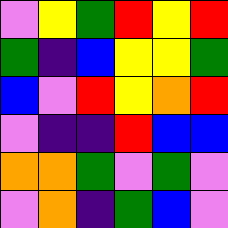[["violet", "yellow", "green", "red", "yellow", "red"], ["green", "indigo", "blue", "yellow", "yellow", "green"], ["blue", "violet", "red", "yellow", "orange", "red"], ["violet", "indigo", "indigo", "red", "blue", "blue"], ["orange", "orange", "green", "violet", "green", "violet"], ["violet", "orange", "indigo", "green", "blue", "violet"]]